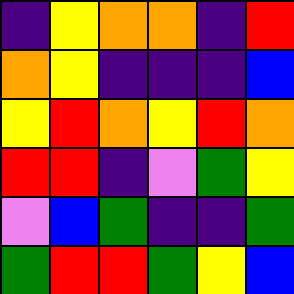[["indigo", "yellow", "orange", "orange", "indigo", "red"], ["orange", "yellow", "indigo", "indigo", "indigo", "blue"], ["yellow", "red", "orange", "yellow", "red", "orange"], ["red", "red", "indigo", "violet", "green", "yellow"], ["violet", "blue", "green", "indigo", "indigo", "green"], ["green", "red", "red", "green", "yellow", "blue"]]